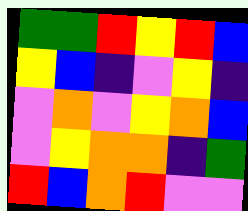[["green", "green", "red", "yellow", "red", "blue"], ["yellow", "blue", "indigo", "violet", "yellow", "indigo"], ["violet", "orange", "violet", "yellow", "orange", "blue"], ["violet", "yellow", "orange", "orange", "indigo", "green"], ["red", "blue", "orange", "red", "violet", "violet"]]